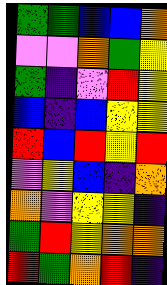[["green", "green", "blue", "blue", "orange"], ["violet", "violet", "orange", "green", "yellow"], ["green", "indigo", "violet", "red", "yellow"], ["blue", "indigo", "blue", "yellow", "yellow"], ["red", "blue", "red", "yellow", "red"], ["violet", "yellow", "blue", "indigo", "orange"], ["orange", "violet", "yellow", "yellow", "indigo"], ["green", "red", "yellow", "orange", "orange"], ["red", "green", "orange", "red", "indigo"]]